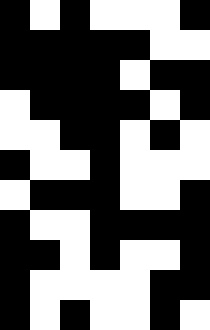[["black", "white", "black", "white", "white", "white", "black"], ["black", "black", "black", "black", "black", "white", "white"], ["black", "black", "black", "black", "white", "black", "black"], ["white", "black", "black", "black", "black", "white", "black"], ["white", "white", "black", "black", "white", "black", "white"], ["black", "white", "white", "black", "white", "white", "white"], ["white", "black", "black", "black", "white", "white", "black"], ["black", "white", "white", "black", "black", "black", "black"], ["black", "black", "white", "black", "white", "white", "black"], ["black", "white", "white", "white", "white", "black", "black"], ["black", "white", "black", "white", "white", "black", "white"]]